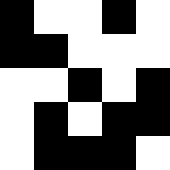[["black", "white", "white", "black", "white"], ["black", "black", "white", "white", "white"], ["white", "white", "black", "white", "black"], ["white", "black", "white", "black", "black"], ["white", "black", "black", "black", "white"]]